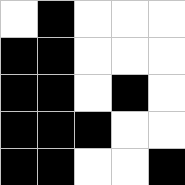[["white", "black", "white", "white", "white"], ["black", "black", "white", "white", "white"], ["black", "black", "white", "black", "white"], ["black", "black", "black", "white", "white"], ["black", "black", "white", "white", "black"]]